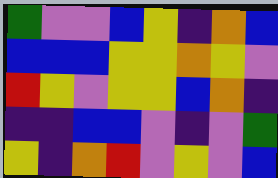[["green", "violet", "violet", "blue", "yellow", "indigo", "orange", "blue"], ["blue", "blue", "blue", "yellow", "yellow", "orange", "yellow", "violet"], ["red", "yellow", "violet", "yellow", "yellow", "blue", "orange", "indigo"], ["indigo", "indigo", "blue", "blue", "violet", "indigo", "violet", "green"], ["yellow", "indigo", "orange", "red", "violet", "yellow", "violet", "blue"]]